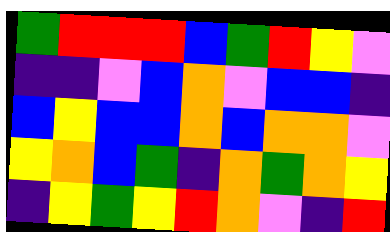[["green", "red", "red", "red", "blue", "green", "red", "yellow", "violet"], ["indigo", "indigo", "violet", "blue", "orange", "violet", "blue", "blue", "indigo"], ["blue", "yellow", "blue", "blue", "orange", "blue", "orange", "orange", "violet"], ["yellow", "orange", "blue", "green", "indigo", "orange", "green", "orange", "yellow"], ["indigo", "yellow", "green", "yellow", "red", "orange", "violet", "indigo", "red"]]